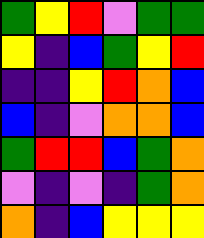[["green", "yellow", "red", "violet", "green", "green"], ["yellow", "indigo", "blue", "green", "yellow", "red"], ["indigo", "indigo", "yellow", "red", "orange", "blue"], ["blue", "indigo", "violet", "orange", "orange", "blue"], ["green", "red", "red", "blue", "green", "orange"], ["violet", "indigo", "violet", "indigo", "green", "orange"], ["orange", "indigo", "blue", "yellow", "yellow", "yellow"]]